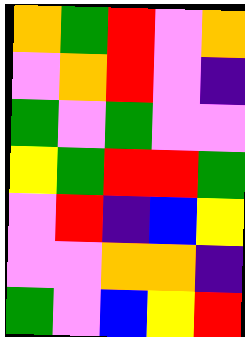[["orange", "green", "red", "violet", "orange"], ["violet", "orange", "red", "violet", "indigo"], ["green", "violet", "green", "violet", "violet"], ["yellow", "green", "red", "red", "green"], ["violet", "red", "indigo", "blue", "yellow"], ["violet", "violet", "orange", "orange", "indigo"], ["green", "violet", "blue", "yellow", "red"]]